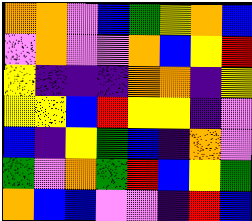[["orange", "orange", "violet", "blue", "green", "yellow", "orange", "blue"], ["violet", "orange", "violet", "violet", "orange", "blue", "yellow", "red"], ["yellow", "indigo", "indigo", "indigo", "orange", "orange", "indigo", "yellow"], ["yellow", "yellow", "blue", "red", "yellow", "yellow", "indigo", "violet"], ["blue", "indigo", "yellow", "green", "blue", "indigo", "orange", "violet"], ["green", "violet", "orange", "green", "red", "blue", "yellow", "green"], ["orange", "blue", "blue", "violet", "violet", "indigo", "red", "blue"]]